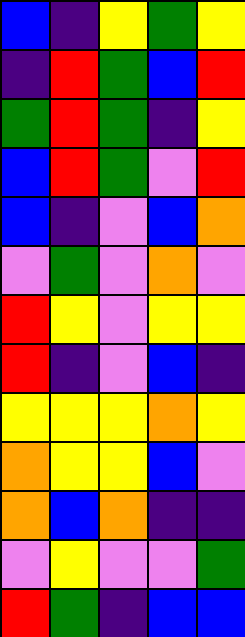[["blue", "indigo", "yellow", "green", "yellow"], ["indigo", "red", "green", "blue", "red"], ["green", "red", "green", "indigo", "yellow"], ["blue", "red", "green", "violet", "red"], ["blue", "indigo", "violet", "blue", "orange"], ["violet", "green", "violet", "orange", "violet"], ["red", "yellow", "violet", "yellow", "yellow"], ["red", "indigo", "violet", "blue", "indigo"], ["yellow", "yellow", "yellow", "orange", "yellow"], ["orange", "yellow", "yellow", "blue", "violet"], ["orange", "blue", "orange", "indigo", "indigo"], ["violet", "yellow", "violet", "violet", "green"], ["red", "green", "indigo", "blue", "blue"]]